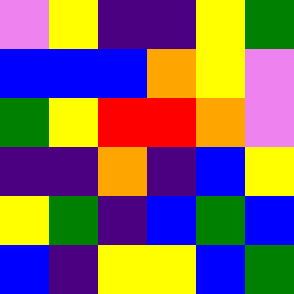[["violet", "yellow", "indigo", "indigo", "yellow", "green"], ["blue", "blue", "blue", "orange", "yellow", "violet"], ["green", "yellow", "red", "red", "orange", "violet"], ["indigo", "indigo", "orange", "indigo", "blue", "yellow"], ["yellow", "green", "indigo", "blue", "green", "blue"], ["blue", "indigo", "yellow", "yellow", "blue", "green"]]